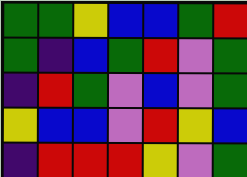[["green", "green", "yellow", "blue", "blue", "green", "red"], ["green", "indigo", "blue", "green", "red", "violet", "green"], ["indigo", "red", "green", "violet", "blue", "violet", "green"], ["yellow", "blue", "blue", "violet", "red", "yellow", "blue"], ["indigo", "red", "red", "red", "yellow", "violet", "green"]]